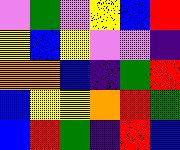[["violet", "green", "violet", "yellow", "blue", "red"], ["yellow", "blue", "yellow", "violet", "violet", "indigo"], ["orange", "orange", "blue", "indigo", "green", "red"], ["blue", "yellow", "yellow", "orange", "red", "green"], ["blue", "red", "green", "indigo", "red", "blue"]]